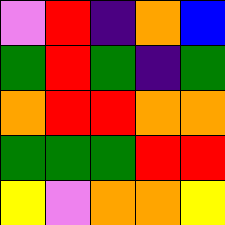[["violet", "red", "indigo", "orange", "blue"], ["green", "red", "green", "indigo", "green"], ["orange", "red", "red", "orange", "orange"], ["green", "green", "green", "red", "red"], ["yellow", "violet", "orange", "orange", "yellow"]]